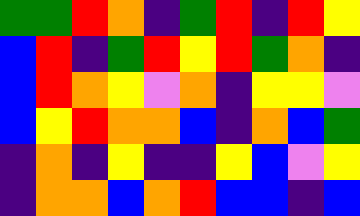[["green", "green", "red", "orange", "indigo", "green", "red", "indigo", "red", "yellow"], ["blue", "red", "indigo", "green", "red", "yellow", "red", "green", "orange", "indigo"], ["blue", "red", "orange", "yellow", "violet", "orange", "indigo", "yellow", "yellow", "violet"], ["blue", "yellow", "red", "orange", "orange", "blue", "indigo", "orange", "blue", "green"], ["indigo", "orange", "indigo", "yellow", "indigo", "indigo", "yellow", "blue", "violet", "yellow"], ["indigo", "orange", "orange", "blue", "orange", "red", "blue", "blue", "indigo", "blue"]]